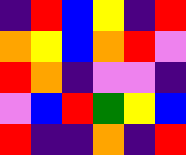[["indigo", "red", "blue", "yellow", "indigo", "red"], ["orange", "yellow", "blue", "orange", "red", "violet"], ["red", "orange", "indigo", "violet", "violet", "indigo"], ["violet", "blue", "red", "green", "yellow", "blue"], ["red", "indigo", "indigo", "orange", "indigo", "red"]]